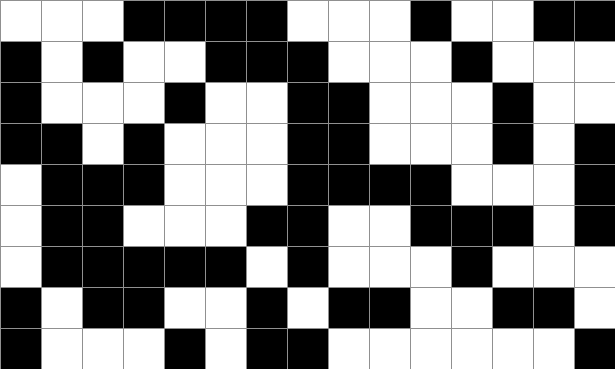[["white", "white", "white", "black", "black", "black", "black", "white", "white", "white", "black", "white", "white", "black", "black"], ["black", "white", "black", "white", "white", "black", "black", "black", "white", "white", "white", "black", "white", "white", "white"], ["black", "white", "white", "white", "black", "white", "white", "black", "black", "white", "white", "white", "black", "white", "white"], ["black", "black", "white", "black", "white", "white", "white", "black", "black", "white", "white", "white", "black", "white", "black"], ["white", "black", "black", "black", "white", "white", "white", "black", "black", "black", "black", "white", "white", "white", "black"], ["white", "black", "black", "white", "white", "white", "black", "black", "white", "white", "black", "black", "black", "white", "black"], ["white", "black", "black", "black", "black", "black", "white", "black", "white", "white", "white", "black", "white", "white", "white"], ["black", "white", "black", "black", "white", "white", "black", "white", "black", "black", "white", "white", "black", "black", "white"], ["black", "white", "white", "white", "black", "white", "black", "black", "white", "white", "white", "white", "white", "white", "black"]]